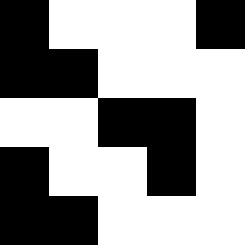[["black", "white", "white", "white", "black"], ["black", "black", "white", "white", "white"], ["white", "white", "black", "black", "white"], ["black", "white", "white", "black", "white"], ["black", "black", "white", "white", "white"]]